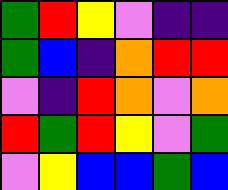[["green", "red", "yellow", "violet", "indigo", "indigo"], ["green", "blue", "indigo", "orange", "red", "red"], ["violet", "indigo", "red", "orange", "violet", "orange"], ["red", "green", "red", "yellow", "violet", "green"], ["violet", "yellow", "blue", "blue", "green", "blue"]]